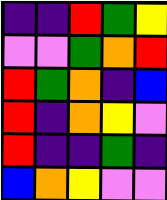[["indigo", "indigo", "red", "green", "yellow"], ["violet", "violet", "green", "orange", "red"], ["red", "green", "orange", "indigo", "blue"], ["red", "indigo", "orange", "yellow", "violet"], ["red", "indigo", "indigo", "green", "indigo"], ["blue", "orange", "yellow", "violet", "violet"]]